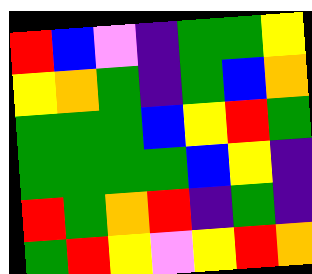[["red", "blue", "violet", "indigo", "green", "green", "yellow"], ["yellow", "orange", "green", "indigo", "green", "blue", "orange"], ["green", "green", "green", "blue", "yellow", "red", "green"], ["green", "green", "green", "green", "blue", "yellow", "indigo"], ["red", "green", "orange", "red", "indigo", "green", "indigo"], ["green", "red", "yellow", "violet", "yellow", "red", "orange"]]